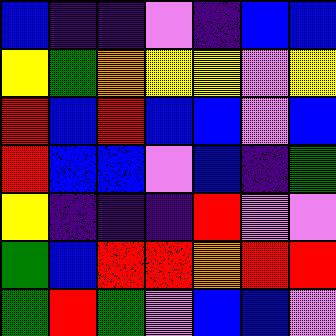[["blue", "indigo", "indigo", "violet", "indigo", "blue", "blue"], ["yellow", "green", "orange", "yellow", "yellow", "violet", "yellow"], ["red", "blue", "red", "blue", "blue", "violet", "blue"], ["red", "blue", "blue", "violet", "blue", "indigo", "green"], ["yellow", "indigo", "indigo", "indigo", "red", "violet", "violet"], ["green", "blue", "red", "red", "orange", "red", "red"], ["green", "red", "green", "violet", "blue", "blue", "violet"]]